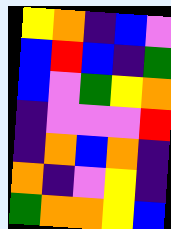[["yellow", "orange", "indigo", "blue", "violet"], ["blue", "red", "blue", "indigo", "green"], ["blue", "violet", "green", "yellow", "orange"], ["indigo", "violet", "violet", "violet", "red"], ["indigo", "orange", "blue", "orange", "indigo"], ["orange", "indigo", "violet", "yellow", "indigo"], ["green", "orange", "orange", "yellow", "blue"]]